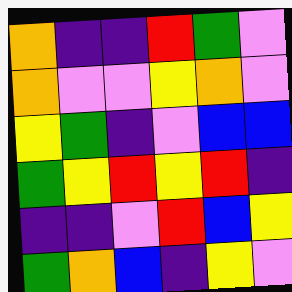[["orange", "indigo", "indigo", "red", "green", "violet"], ["orange", "violet", "violet", "yellow", "orange", "violet"], ["yellow", "green", "indigo", "violet", "blue", "blue"], ["green", "yellow", "red", "yellow", "red", "indigo"], ["indigo", "indigo", "violet", "red", "blue", "yellow"], ["green", "orange", "blue", "indigo", "yellow", "violet"]]